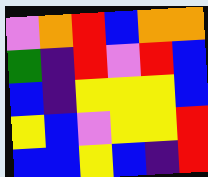[["violet", "orange", "red", "blue", "orange", "orange"], ["green", "indigo", "red", "violet", "red", "blue"], ["blue", "indigo", "yellow", "yellow", "yellow", "blue"], ["yellow", "blue", "violet", "yellow", "yellow", "red"], ["blue", "blue", "yellow", "blue", "indigo", "red"]]